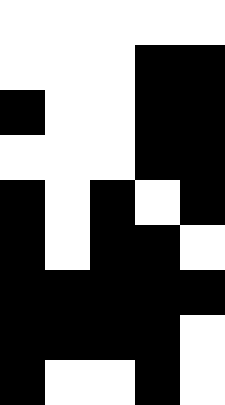[["white", "white", "white", "white", "white"], ["white", "white", "white", "black", "black"], ["black", "white", "white", "black", "black"], ["white", "white", "white", "black", "black"], ["black", "white", "black", "white", "black"], ["black", "white", "black", "black", "white"], ["black", "black", "black", "black", "black"], ["black", "black", "black", "black", "white"], ["black", "white", "white", "black", "white"]]